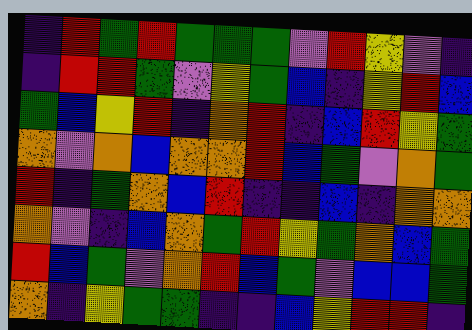[["indigo", "red", "green", "red", "green", "green", "green", "violet", "red", "yellow", "violet", "indigo"], ["indigo", "red", "red", "green", "violet", "yellow", "green", "blue", "indigo", "yellow", "red", "blue"], ["green", "blue", "yellow", "red", "indigo", "orange", "red", "indigo", "blue", "red", "yellow", "green"], ["orange", "violet", "orange", "blue", "orange", "orange", "red", "blue", "green", "violet", "orange", "green"], ["red", "indigo", "green", "orange", "blue", "red", "indigo", "indigo", "blue", "indigo", "orange", "orange"], ["orange", "violet", "indigo", "blue", "orange", "green", "red", "yellow", "green", "orange", "blue", "green"], ["red", "blue", "green", "violet", "orange", "red", "blue", "green", "violet", "blue", "blue", "green"], ["orange", "indigo", "yellow", "green", "green", "indigo", "indigo", "blue", "yellow", "red", "red", "indigo"]]